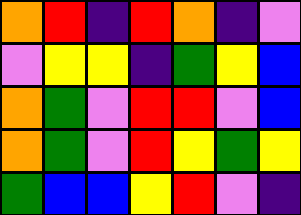[["orange", "red", "indigo", "red", "orange", "indigo", "violet"], ["violet", "yellow", "yellow", "indigo", "green", "yellow", "blue"], ["orange", "green", "violet", "red", "red", "violet", "blue"], ["orange", "green", "violet", "red", "yellow", "green", "yellow"], ["green", "blue", "blue", "yellow", "red", "violet", "indigo"]]